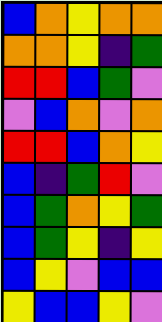[["blue", "orange", "yellow", "orange", "orange"], ["orange", "orange", "yellow", "indigo", "green"], ["red", "red", "blue", "green", "violet"], ["violet", "blue", "orange", "violet", "orange"], ["red", "red", "blue", "orange", "yellow"], ["blue", "indigo", "green", "red", "violet"], ["blue", "green", "orange", "yellow", "green"], ["blue", "green", "yellow", "indigo", "yellow"], ["blue", "yellow", "violet", "blue", "blue"], ["yellow", "blue", "blue", "yellow", "violet"]]